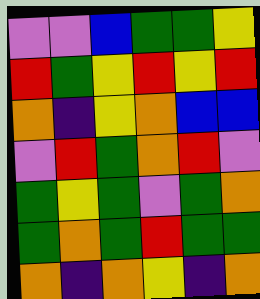[["violet", "violet", "blue", "green", "green", "yellow"], ["red", "green", "yellow", "red", "yellow", "red"], ["orange", "indigo", "yellow", "orange", "blue", "blue"], ["violet", "red", "green", "orange", "red", "violet"], ["green", "yellow", "green", "violet", "green", "orange"], ["green", "orange", "green", "red", "green", "green"], ["orange", "indigo", "orange", "yellow", "indigo", "orange"]]